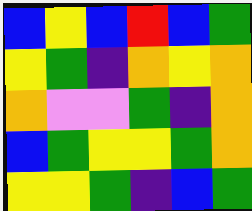[["blue", "yellow", "blue", "red", "blue", "green"], ["yellow", "green", "indigo", "orange", "yellow", "orange"], ["orange", "violet", "violet", "green", "indigo", "orange"], ["blue", "green", "yellow", "yellow", "green", "orange"], ["yellow", "yellow", "green", "indigo", "blue", "green"]]